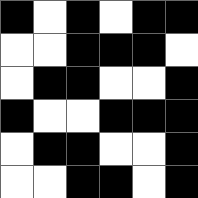[["black", "white", "black", "white", "black", "black"], ["white", "white", "black", "black", "black", "white"], ["white", "black", "black", "white", "white", "black"], ["black", "white", "white", "black", "black", "black"], ["white", "black", "black", "white", "white", "black"], ["white", "white", "black", "black", "white", "black"]]